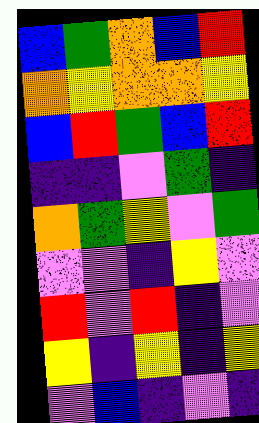[["blue", "green", "orange", "blue", "red"], ["orange", "yellow", "orange", "orange", "yellow"], ["blue", "red", "green", "blue", "red"], ["indigo", "indigo", "violet", "green", "indigo"], ["orange", "green", "yellow", "violet", "green"], ["violet", "violet", "indigo", "yellow", "violet"], ["red", "violet", "red", "indigo", "violet"], ["yellow", "indigo", "yellow", "indigo", "yellow"], ["violet", "blue", "indigo", "violet", "indigo"]]